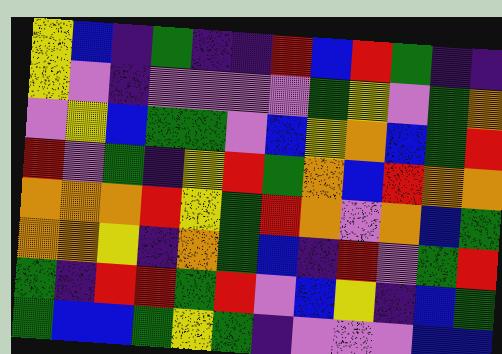[["yellow", "blue", "indigo", "green", "indigo", "indigo", "red", "blue", "red", "green", "indigo", "indigo"], ["yellow", "violet", "indigo", "violet", "violet", "violet", "violet", "green", "yellow", "violet", "green", "orange"], ["violet", "yellow", "blue", "green", "green", "violet", "blue", "yellow", "orange", "blue", "green", "red"], ["red", "violet", "green", "indigo", "yellow", "red", "green", "orange", "blue", "red", "orange", "orange"], ["orange", "orange", "orange", "red", "yellow", "green", "red", "orange", "violet", "orange", "blue", "green"], ["orange", "orange", "yellow", "indigo", "orange", "green", "blue", "indigo", "red", "violet", "green", "red"], ["green", "indigo", "red", "red", "green", "red", "violet", "blue", "yellow", "indigo", "blue", "green"], ["green", "blue", "blue", "green", "yellow", "green", "indigo", "violet", "violet", "violet", "blue", "blue"]]